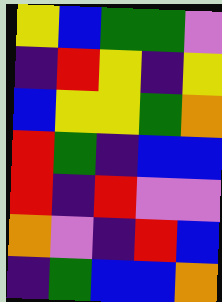[["yellow", "blue", "green", "green", "violet"], ["indigo", "red", "yellow", "indigo", "yellow"], ["blue", "yellow", "yellow", "green", "orange"], ["red", "green", "indigo", "blue", "blue"], ["red", "indigo", "red", "violet", "violet"], ["orange", "violet", "indigo", "red", "blue"], ["indigo", "green", "blue", "blue", "orange"]]